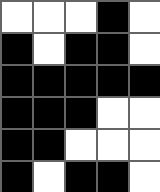[["white", "white", "white", "black", "white"], ["black", "white", "black", "black", "white"], ["black", "black", "black", "black", "black"], ["black", "black", "black", "white", "white"], ["black", "black", "white", "white", "white"], ["black", "white", "black", "black", "white"]]